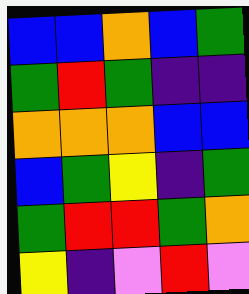[["blue", "blue", "orange", "blue", "green"], ["green", "red", "green", "indigo", "indigo"], ["orange", "orange", "orange", "blue", "blue"], ["blue", "green", "yellow", "indigo", "green"], ["green", "red", "red", "green", "orange"], ["yellow", "indigo", "violet", "red", "violet"]]